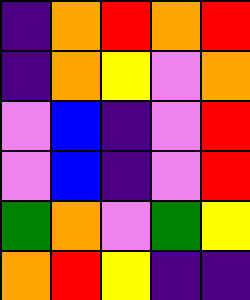[["indigo", "orange", "red", "orange", "red"], ["indigo", "orange", "yellow", "violet", "orange"], ["violet", "blue", "indigo", "violet", "red"], ["violet", "blue", "indigo", "violet", "red"], ["green", "orange", "violet", "green", "yellow"], ["orange", "red", "yellow", "indigo", "indigo"]]